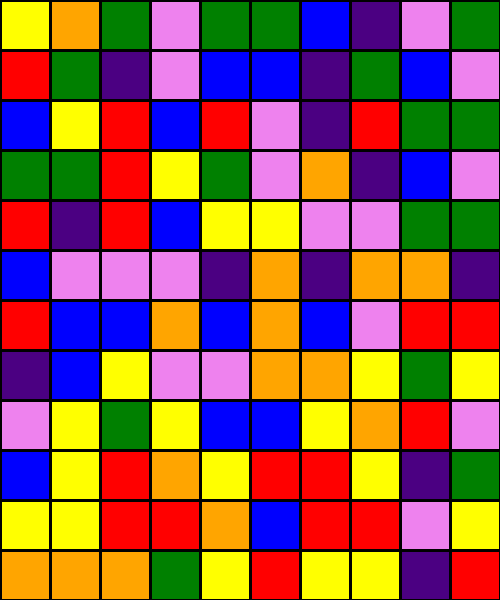[["yellow", "orange", "green", "violet", "green", "green", "blue", "indigo", "violet", "green"], ["red", "green", "indigo", "violet", "blue", "blue", "indigo", "green", "blue", "violet"], ["blue", "yellow", "red", "blue", "red", "violet", "indigo", "red", "green", "green"], ["green", "green", "red", "yellow", "green", "violet", "orange", "indigo", "blue", "violet"], ["red", "indigo", "red", "blue", "yellow", "yellow", "violet", "violet", "green", "green"], ["blue", "violet", "violet", "violet", "indigo", "orange", "indigo", "orange", "orange", "indigo"], ["red", "blue", "blue", "orange", "blue", "orange", "blue", "violet", "red", "red"], ["indigo", "blue", "yellow", "violet", "violet", "orange", "orange", "yellow", "green", "yellow"], ["violet", "yellow", "green", "yellow", "blue", "blue", "yellow", "orange", "red", "violet"], ["blue", "yellow", "red", "orange", "yellow", "red", "red", "yellow", "indigo", "green"], ["yellow", "yellow", "red", "red", "orange", "blue", "red", "red", "violet", "yellow"], ["orange", "orange", "orange", "green", "yellow", "red", "yellow", "yellow", "indigo", "red"]]